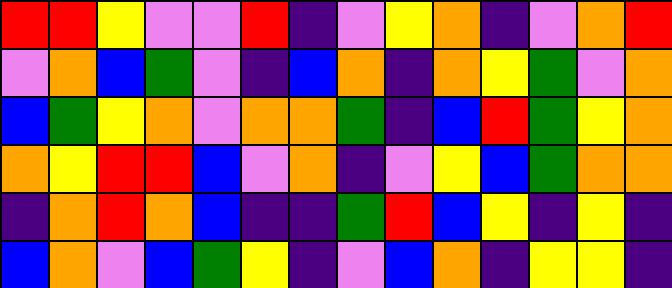[["red", "red", "yellow", "violet", "violet", "red", "indigo", "violet", "yellow", "orange", "indigo", "violet", "orange", "red"], ["violet", "orange", "blue", "green", "violet", "indigo", "blue", "orange", "indigo", "orange", "yellow", "green", "violet", "orange"], ["blue", "green", "yellow", "orange", "violet", "orange", "orange", "green", "indigo", "blue", "red", "green", "yellow", "orange"], ["orange", "yellow", "red", "red", "blue", "violet", "orange", "indigo", "violet", "yellow", "blue", "green", "orange", "orange"], ["indigo", "orange", "red", "orange", "blue", "indigo", "indigo", "green", "red", "blue", "yellow", "indigo", "yellow", "indigo"], ["blue", "orange", "violet", "blue", "green", "yellow", "indigo", "violet", "blue", "orange", "indigo", "yellow", "yellow", "indigo"]]